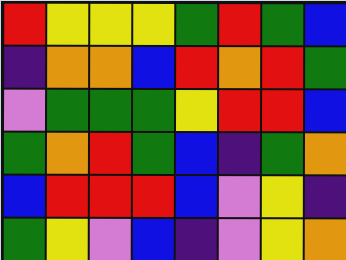[["red", "yellow", "yellow", "yellow", "green", "red", "green", "blue"], ["indigo", "orange", "orange", "blue", "red", "orange", "red", "green"], ["violet", "green", "green", "green", "yellow", "red", "red", "blue"], ["green", "orange", "red", "green", "blue", "indigo", "green", "orange"], ["blue", "red", "red", "red", "blue", "violet", "yellow", "indigo"], ["green", "yellow", "violet", "blue", "indigo", "violet", "yellow", "orange"]]